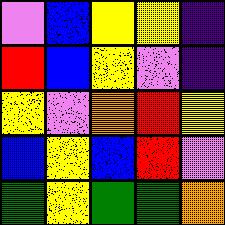[["violet", "blue", "yellow", "yellow", "indigo"], ["red", "blue", "yellow", "violet", "indigo"], ["yellow", "violet", "orange", "red", "yellow"], ["blue", "yellow", "blue", "red", "violet"], ["green", "yellow", "green", "green", "orange"]]